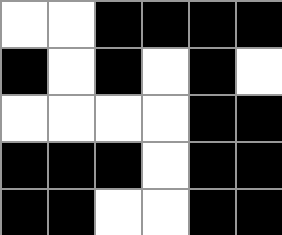[["white", "white", "black", "black", "black", "black"], ["black", "white", "black", "white", "black", "white"], ["white", "white", "white", "white", "black", "black"], ["black", "black", "black", "white", "black", "black"], ["black", "black", "white", "white", "black", "black"]]